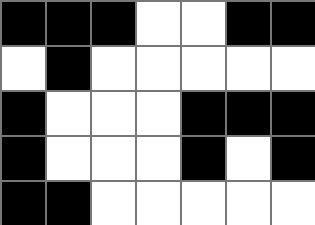[["black", "black", "black", "white", "white", "black", "black"], ["white", "black", "white", "white", "white", "white", "white"], ["black", "white", "white", "white", "black", "black", "black"], ["black", "white", "white", "white", "black", "white", "black"], ["black", "black", "white", "white", "white", "white", "white"]]